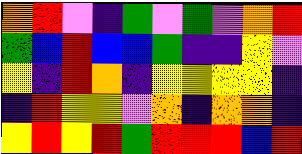[["orange", "red", "violet", "indigo", "green", "violet", "green", "violet", "orange", "red"], ["green", "blue", "red", "blue", "blue", "green", "indigo", "indigo", "yellow", "violet"], ["yellow", "indigo", "red", "orange", "indigo", "yellow", "yellow", "yellow", "yellow", "indigo"], ["indigo", "red", "yellow", "yellow", "violet", "orange", "indigo", "orange", "orange", "indigo"], ["yellow", "red", "yellow", "red", "green", "red", "red", "red", "blue", "red"]]